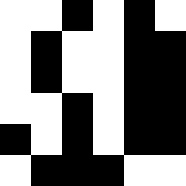[["white", "white", "black", "white", "black", "white"], ["white", "black", "white", "white", "black", "black"], ["white", "black", "white", "white", "black", "black"], ["white", "white", "black", "white", "black", "black"], ["black", "white", "black", "white", "black", "black"], ["white", "black", "black", "black", "white", "white"]]